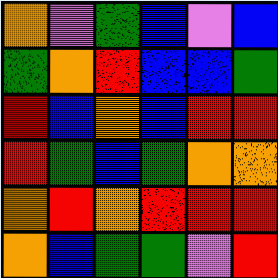[["orange", "violet", "green", "blue", "violet", "blue"], ["green", "orange", "red", "blue", "blue", "green"], ["red", "blue", "orange", "blue", "red", "red"], ["red", "green", "blue", "green", "orange", "orange"], ["orange", "red", "orange", "red", "red", "red"], ["orange", "blue", "green", "green", "violet", "red"]]